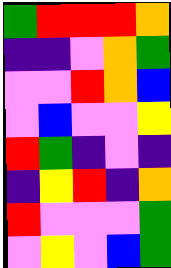[["green", "red", "red", "red", "orange"], ["indigo", "indigo", "violet", "orange", "green"], ["violet", "violet", "red", "orange", "blue"], ["violet", "blue", "violet", "violet", "yellow"], ["red", "green", "indigo", "violet", "indigo"], ["indigo", "yellow", "red", "indigo", "orange"], ["red", "violet", "violet", "violet", "green"], ["violet", "yellow", "violet", "blue", "green"]]